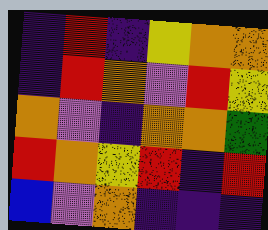[["indigo", "red", "indigo", "yellow", "orange", "orange"], ["indigo", "red", "orange", "violet", "red", "yellow"], ["orange", "violet", "indigo", "orange", "orange", "green"], ["red", "orange", "yellow", "red", "indigo", "red"], ["blue", "violet", "orange", "indigo", "indigo", "indigo"]]